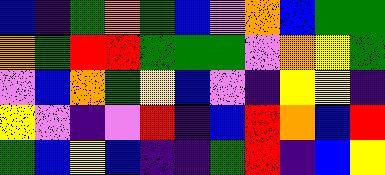[["blue", "indigo", "green", "orange", "green", "blue", "violet", "orange", "blue", "green", "green"], ["orange", "green", "red", "red", "green", "green", "green", "violet", "orange", "yellow", "green"], ["violet", "blue", "orange", "green", "yellow", "blue", "violet", "indigo", "yellow", "yellow", "indigo"], ["yellow", "violet", "indigo", "violet", "red", "indigo", "blue", "red", "orange", "blue", "red"], ["green", "blue", "yellow", "blue", "indigo", "indigo", "green", "red", "indigo", "blue", "yellow"]]